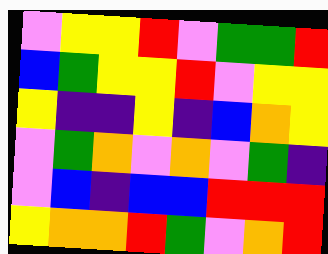[["violet", "yellow", "yellow", "red", "violet", "green", "green", "red"], ["blue", "green", "yellow", "yellow", "red", "violet", "yellow", "yellow"], ["yellow", "indigo", "indigo", "yellow", "indigo", "blue", "orange", "yellow"], ["violet", "green", "orange", "violet", "orange", "violet", "green", "indigo"], ["violet", "blue", "indigo", "blue", "blue", "red", "red", "red"], ["yellow", "orange", "orange", "red", "green", "violet", "orange", "red"]]